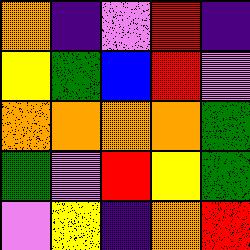[["orange", "indigo", "violet", "red", "indigo"], ["yellow", "green", "blue", "red", "violet"], ["orange", "orange", "orange", "orange", "green"], ["green", "violet", "red", "yellow", "green"], ["violet", "yellow", "indigo", "orange", "red"]]